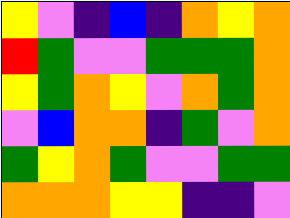[["yellow", "violet", "indigo", "blue", "indigo", "orange", "yellow", "orange"], ["red", "green", "violet", "violet", "green", "green", "green", "orange"], ["yellow", "green", "orange", "yellow", "violet", "orange", "green", "orange"], ["violet", "blue", "orange", "orange", "indigo", "green", "violet", "orange"], ["green", "yellow", "orange", "green", "violet", "violet", "green", "green"], ["orange", "orange", "orange", "yellow", "yellow", "indigo", "indigo", "violet"]]